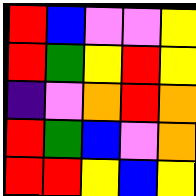[["red", "blue", "violet", "violet", "yellow"], ["red", "green", "yellow", "red", "yellow"], ["indigo", "violet", "orange", "red", "orange"], ["red", "green", "blue", "violet", "orange"], ["red", "red", "yellow", "blue", "yellow"]]